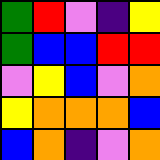[["green", "red", "violet", "indigo", "yellow"], ["green", "blue", "blue", "red", "red"], ["violet", "yellow", "blue", "violet", "orange"], ["yellow", "orange", "orange", "orange", "blue"], ["blue", "orange", "indigo", "violet", "orange"]]